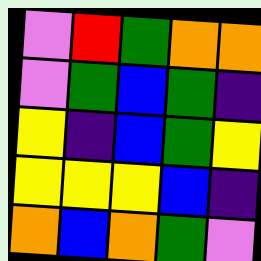[["violet", "red", "green", "orange", "orange"], ["violet", "green", "blue", "green", "indigo"], ["yellow", "indigo", "blue", "green", "yellow"], ["yellow", "yellow", "yellow", "blue", "indigo"], ["orange", "blue", "orange", "green", "violet"]]